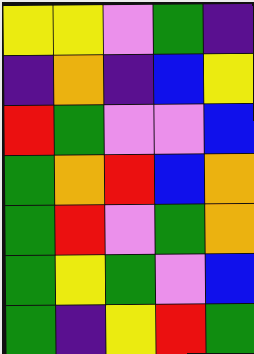[["yellow", "yellow", "violet", "green", "indigo"], ["indigo", "orange", "indigo", "blue", "yellow"], ["red", "green", "violet", "violet", "blue"], ["green", "orange", "red", "blue", "orange"], ["green", "red", "violet", "green", "orange"], ["green", "yellow", "green", "violet", "blue"], ["green", "indigo", "yellow", "red", "green"]]